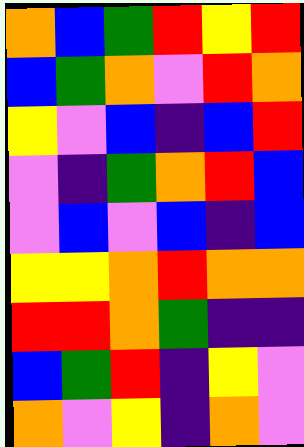[["orange", "blue", "green", "red", "yellow", "red"], ["blue", "green", "orange", "violet", "red", "orange"], ["yellow", "violet", "blue", "indigo", "blue", "red"], ["violet", "indigo", "green", "orange", "red", "blue"], ["violet", "blue", "violet", "blue", "indigo", "blue"], ["yellow", "yellow", "orange", "red", "orange", "orange"], ["red", "red", "orange", "green", "indigo", "indigo"], ["blue", "green", "red", "indigo", "yellow", "violet"], ["orange", "violet", "yellow", "indigo", "orange", "violet"]]